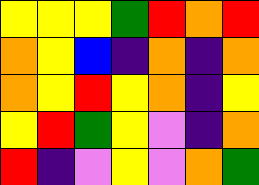[["yellow", "yellow", "yellow", "green", "red", "orange", "red"], ["orange", "yellow", "blue", "indigo", "orange", "indigo", "orange"], ["orange", "yellow", "red", "yellow", "orange", "indigo", "yellow"], ["yellow", "red", "green", "yellow", "violet", "indigo", "orange"], ["red", "indigo", "violet", "yellow", "violet", "orange", "green"]]